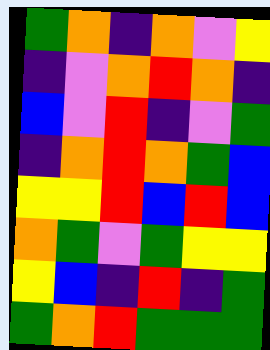[["green", "orange", "indigo", "orange", "violet", "yellow"], ["indigo", "violet", "orange", "red", "orange", "indigo"], ["blue", "violet", "red", "indigo", "violet", "green"], ["indigo", "orange", "red", "orange", "green", "blue"], ["yellow", "yellow", "red", "blue", "red", "blue"], ["orange", "green", "violet", "green", "yellow", "yellow"], ["yellow", "blue", "indigo", "red", "indigo", "green"], ["green", "orange", "red", "green", "green", "green"]]